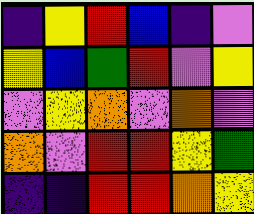[["indigo", "yellow", "red", "blue", "indigo", "violet"], ["yellow", "blue", "green", "red", "violet", "yellow"], ["violet", "yellow", "orange", "violet", "orange", "violet"], ["orange", "violet", "red", "red", "yellow", "green"], ["indigo", "indigo", "red", "red", "orange", "yellow"]]